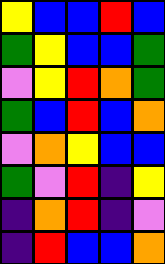[["yellow", "blue", "blue", "red", "blue"], ["green", "yellow", "blue", "blue", "green"], ["violet", "yellow", "red", "orange", "green"], ["green", "blue", "red", "blue", "orange"], ["violet", "orange", "yellow", "blue", "blue"], ["green", "violet", "red", "indigo", "yellow"], ["indigo", "orange", "red", "indigo", "violet"], ["indigo", "red", "blue", "blue", "orange"]]